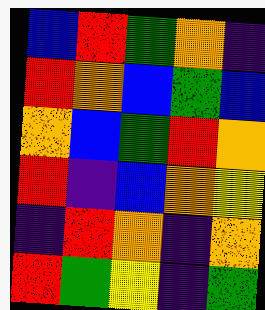[["blue", "red", "green", "orange", "indigo"], ["red", "orange", "blue", "green", "blue"], ["orange", "blue", "green", "red", "orange"], ["red", "indigo", "blue", "orange", "yellow"], ["indigo", "red", "orange", "indigo", "orange"], ["red", "green", "yellow", "indigo", "green"]]